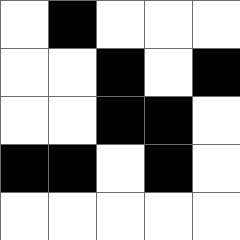[["white", "black", "white", "white", "white"], ["white", "white", "black", "white", "black"], ["white", "white", "black", "black", "white"], ["black", "black", "white", "black", "white"], ["white", "white", "white", "white", "white"]]